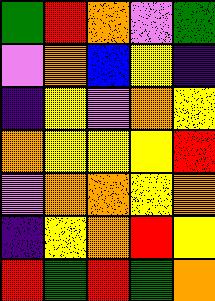[["green", "red", "orange", "violet", "green"], ["violet", "orange", "blue", "yellow", "indigo"], ["indigo", "yellow", "violet", "orange", "yellow"], ["orange", "yellow", "yellow", "yellow", "red"], ["violet", "orange", "orange", "yellow", "orange"], ["indigo", "yellow", "orange", "red", "yellow"], ["red", "green", "red", "green", "orange"]]